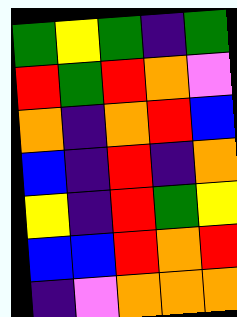[["green", "yellow", "green", "indigo", "green"], ["red", "green", "red", "orange", "violet"], ["orange", "indigo", "orange", "red", "blue"], ["blue", "indigo", "red", "indigo", "orange"], ["yellow", "indigo", "red", "green", "yellow"], ["blue", "blue", "red", "orange", "red"], ["indigo", "violet", "orange", "orange", "orange"]]